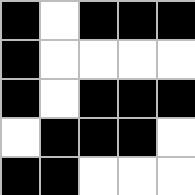[["black", "white", "black", "black", "black"], ["black", "white", "white", "white", "white"], ["black", "white", "black", "black", "black"], ["white", "black", "black", "black", "white"], ["black", "black", "white", "white", "white"]]